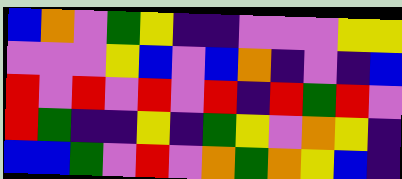[["blue", "orange", "violet", "green", "yellow", "indigo", "indigo", "violet", "violet", "violet", "yellow", "yellow"], ["violet", "violet", "violet", "yellow", "blue", "violet", "blue", "orange", "indigo", "violet", "indigo", "blue"], ["red", "violet", "red", "violet", "red", "violet", "red", "indigo", "red", "green", "red", "violet"], ["red", "green", "indigo", "indigo", "yellow", "indigo", "green", "yellow", "violet", "orange", "yellow", "indigo"], ["blue", "blue", "green", "violet", "red", "violet", "orange", "green", "orange", "yellow", "blue", "indigo"]]